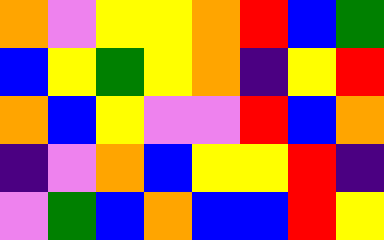[["orange", "violet", "yellow", "yellow", "orange", "red", "blue", "green"], ["blue", "yellow", "green", "yellow", "orange", "indigo", "yellow", "red"], ["orange", "blue", "yellow", "violet", "violet", "red", "blue", "orange"], ["indigo", "violet", "orange", "blue", "yellow", "yellow", "red", "indigo"], ["violet", "green", "blue", "orange", "blue", "blue", "red", "yellow"]]